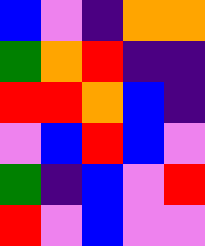[["blue", "violet", "indigo", "orange", "orange"], ["green", "orange", "red", "indigo", "indigo"], ["red", "red", "orange", "blue", "indigo"], ["violet", "blue", "red", "blue", "violet"], ["green", "indigo", "blue", "violet", "red"], ["red", "violet", "blue", "violet", "violet"]]